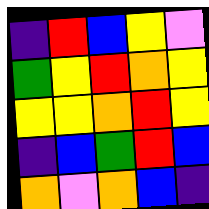[["indigo", "red", "blue", "yellow", "violet"], ["green", "yellow", "red", "orange", "yellow"], ["yellow", "yellow", "orange", "red", "yellow"], ["indigo", "blue", "green", "red", "blue"], ["orange", "violet", "orange", "blue", "indigo"]]